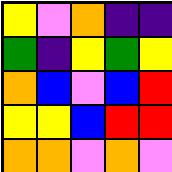[["yellow", "violet", "orange", "indigo", "indigo"], ["green", "indigo", "yellow", "green", "yellow"], ["orange", "blue", "violet", "blue", "red"], ["yellow", "yellow", "blue", "red", "red"], ["orange", "orange", "violet", "orange", "violet"]]